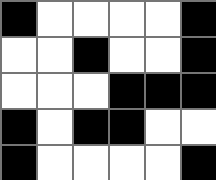[["black", "white", "white", "white", "white", "black"], ["white", "white", "black", "white", "white", "black"], ["white", "white", "white", "black", "black", "black"], ["black", "white", "black", "black", "white", "white"], ["black", "white", "white", "white", "white", "black"]]